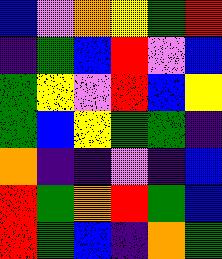[["blue", "violet", "orange", "yellow", "green", "red"], ["indigo", "green", "blue", "red", "violet", "blue"], ["green", "yellow", "violet", "red", "blue", "yellow"], ["green", "blue", "yellow", "green", "green", "indigo"], ["orange", "indigo", "indigo", "violet", "indigo", "blue"], ["red", "green", "orange", "red", "green", "blue"], ["red", "green", "blue", "indigo", "orange", "green"]]